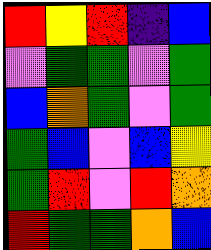[["red", "yellow", "red", "indigo", "blue"], ["violet", "green", "green", "violet", "green"], ["blue", "orange", "green", "violet", "green"], ["green", "blue", "violet", "blue", "yellow"], ["green", "red", "violet", "red", "orange"], ["red", "green", "green", "orange", "blue"]]